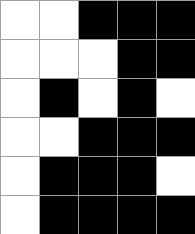[["white", "white", "black", "black", "black"], ["white", "white", "white", "black", "black"], ["white", "black", "white", "black", "white"], ["white", "white", "black", "black", "black"], ["white", "black", "black", "black", "white"], ["white", "black", "black", "black", "black"]]